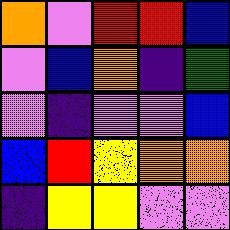[["orange", "violet", "red", "red", "blue"], ["violet", "blue", "orange", "indigo", "green"], ["violet", "indigo", "violet", "violet", "blue"], ["blue", "red", "yellow", "orange", "orange"], ["indigo", "yellow", "yellow", "violet", "violet"]]